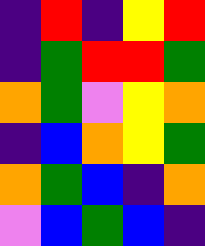[["indigo", "red", "indigo", "yellow", "red"], ["indigo", "green", "red", "red", "green"], ["orange", "green", "violet", "yellow", "orange"], ["indigo", "blue", "orange", "yellow", "green"], ["orange", "green", "blue", "indigo", "orange"], ["violet", "blue", "green", "blue", "indigo"]]